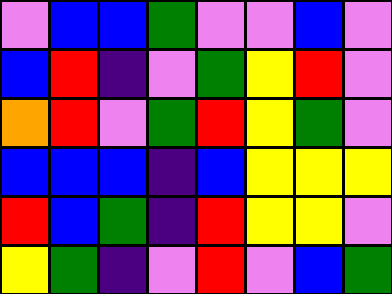[["violet", "blue", "blue", "green", "violet", "violet", "blue", "violet"], ["blue", "red", "indigo", "violet", "green", "yellow", "red", "violet"], ["orange", "red", "violet", "green", "red", "yellow", "green", "violet"], ["blue", "blue", "blue", "indigo", "blue", "yellow", "yellow", "yellow"], ["red", "blue", "green", "indigo", "red", "yellow", "yellow", "violet"], ["yellow", "green", "indigo", "violet", "red", "violet", "blue", "green"]]